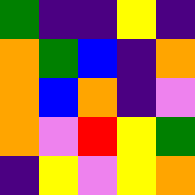[["green", "indigo", "indigo", "yellow", "indigo"], ["orange", "green", "blue", "indigo", "orange"], ["orange", "blue", "orange", "indigo", "violet"], ["orange", "violet", "red", "yellow", "green"], ["indigo", "yellow", "violet", "yellow", "orange"]]